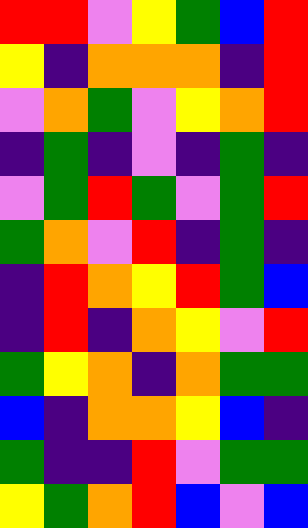[["red", "red", "violet", "yellow", "green", "blue", "red"], ["yellow", "indigo", "orange", "orange", "orange", "indigo", "red"], ["violet", "orange", "green", "violet", "yellow", "orange", "red"], ["indigo", "green", "indigo", "violet", "indigo", "green", "indigo"], ["violet", "green", "red", "green", "violet", "green", "red"], ["green", "orange", "violet", "red", "indigo", "green", "indigo"], ["indigo", "red", "orange", "yellow", "red", "green", "blue"], ["indigo", "red", "indigo", "orange", "yellow", "violet", "red"], ["green", "yellow", "orange", "indigo", "orange", "green", "green"], ["blue", "indigo", "orange", "orange", "yellow", "blue", "indigo"], ["green", "indigo", "indigo", "red", "violet", "green", "green"], ["yellow", "green", "orange", "red", "blue", "violet", "blue"]]